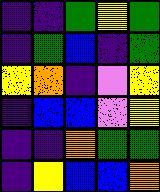[["indigo", "indigo", "green", "yellow", "green"], ["indigo", "green", "blue", "indigo", "green"], ["yellow", "orange", "indigo", "violet", "yellow"], ["indigo", "blue", "blue", "violet", "yellow"], ["indigo", "indigo", "orange", "green", "green"], ["indigo", "yellow", "blue", "blue", "orange"]]